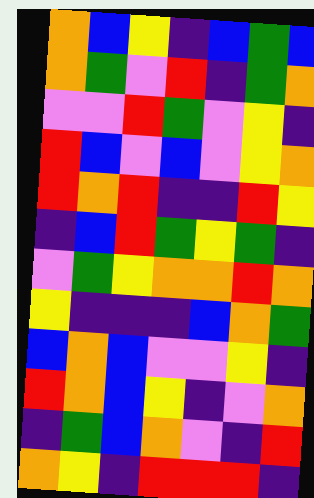[["orange", "blue", "yellow", "indigo", "blue", "green", "blue"], ["orange", "green", "violet", "red", "indigo", "green", "orange"], ["violet", "violet", "red", "green", "violet", "yellow", "indigo"], ["red", "blue", "violet", "blue", "violet", "yellow", "orange"], ["red", "orange", "red", "indigo", "indigo", "red", "yellow"], ["indigo", "blue", "red", "green", "yellow", "green", "indigo"], ["violet", "green", "yellow", "orange", "orange", "red", "orange"], ["yellow", "indigo", "indigo", "indigo", "blue", "orange", "green"], ["blue", "orange", "blue", "violet", "violet", "yellow", "indigo"], ["red", "orange", "blue", "yellow", "indigo", "violet", "orange"], ["indigo", "green", "blue", "orange", "violet", "indigo", "red"], ["orange", "yellow", "indigo", "red", "red", "red", "indigo"]]